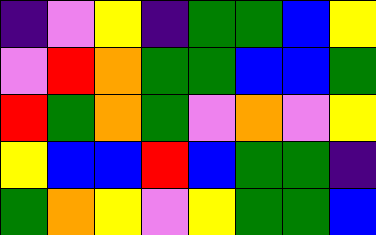[["indigo", "violet", "yellow", "indigo", "green", "green", "blue", "yellow"], ["violet", "red", "orange", "green", "green", "blue", "blue", "green"], ["red", "green", "orange", "green", "violet", "orange", "violet", "yellow"], ["yellow", "blue", "blue", "red", "blue", "green", "green", "indigo"], ["green", "orange", "yellow", "violet", "yellow", "green", "green", "blue"]]